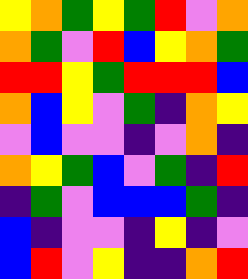[["yellow", "orange", "green", "yellow", "green", "red", "violet", "orange"], ["orange", "green", "violet", "red", "blue", "yellow", "orange", "green"], ["red", "red", "yellow", "green", "red", "red", "red", "blue"], ["orange", "blue", "yellow", "violet", "green", "indigo", "orange", "yellow"], ["violet", "blue", "violet", "violet", "indigo", "violet", "orange", "indigo"], ["orange", "yellow", "green", "blue", "violet", "green", "indigo", "red"], ["indigo", "green", "violet", "blue", "blue", "blue", "green", "indigo"], ["blue", "indigo", "violet", "violet", "indigo", "yellow", "indigo", "violet"], ["blue", "red", "violet", "yellow", "indigo", "indigo", "orange", "red"]]